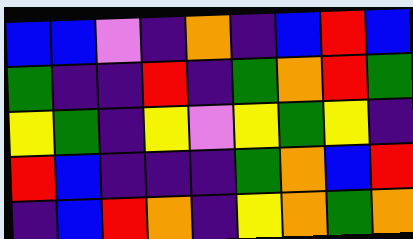[["blue", "blue", "violet", "indigo", "orange", "indigo", "blue", "red", "blue"], ["green", "indigo", "indigo", "red", "indigo", "green", "orange", "red", "green"], ["yellow", "green", "indigo", "yellow", "violet", "yellow", "green", "yellow", "indigo"], ["red", "blue", "indigo", "indigo", "indigo", "green", "orange", "blue", "red"], ["indigo", "blue", "red", "orange", "indigo", "yellow", "orange", "green", "orange"]]